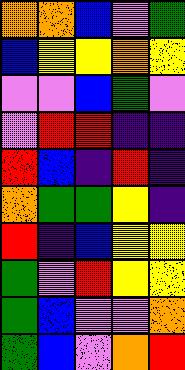[["orange", "orange", "blue", "violet", "green"], ["blue", "yellow", "yellow", "orange", "yellow"], ["violet", "violet", "blue", "green", "violet"], ["violet", "red", "red", "indigo", "indigo"], ["red", "blue", "indigo", "red", "indigo"], ["orange", "green", "green", "yellow", "indigo"], ["red", "indigo", "blue", "yellow", "yellow"], ["green", "violet", "red", "yellow", "yellow"], ["green", "blue", "violet", "violet", "orange"], ["green", "blue", "violet", "orange", "red"]]